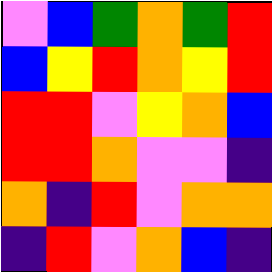[["violet", "blue", "green", "orange", "green", "red"], ["blue", "yellow", "red", "orange", "yellow", "red"], ["red", "red", "violet", "yellow", "orange", "blue"], ["red", "red", "orange", "violet", "violet", "indigo"], ["orange", "indigo", "red", "violet", "orange", "orange"], ["indigo", "red", "violet", "orange", "blue", "indigo"]]